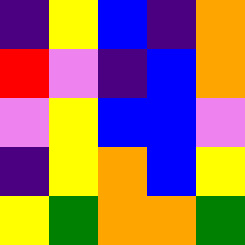[["indigo", "yellow", "blue", "indigo", "orange"], ["red", "violet", "indigo", "blue", "orange"], ["violet", "yellow", "blue", "blue", "violet"], ["indigo", "yellow", "orange", "blue", "yellow"], ["yellow", "green", "orange", "orange", "green"]]